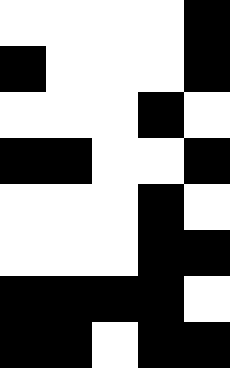[["white", "white", "white", "white", "black"], ["black", "white", "white", "white", "black"], ["white", "white", "white", "black", "white"], ["black", "black", "white", "white", "black"], ["white", "white", "white", "black", "white"], ["white", "white", "white", "black", "black"], ["black", "black", "black", "black", "white"], ["black", "black", "white", "black", "black"]]